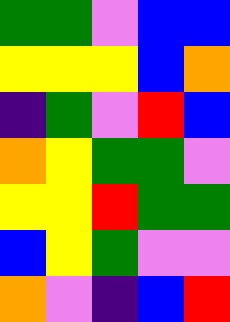[["green", "green", "violet", "blue", "blue"], ["yellow", "yellow", "yellow", "blue", "orange"], ["indigo", "green", "violet", "red", "blue"], ["orange", "yellow", "green", "green", "violet"], ["yellow", "yellow", "red", "green", "green"], ["blue", "yellow", "green", "violet", "violet"], ["orange", "violet", "indigo", "blue", "red"]]